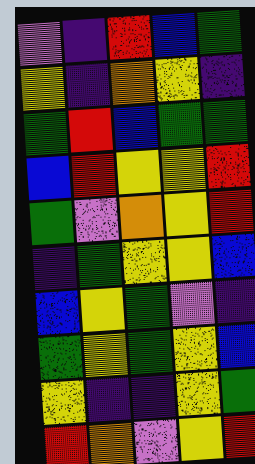[["violet", "indigo", "red", "blue", "green"], ["yellow", "indigo", "orange", "yellow", "indigo"], ["green", "red", "blue", "green", "green"], ["blue", "red", "yellow", "yellow", "red"], ["green", "violet", "orange", "yellow", "red"], ["indigo", "green", "yellow", "yellow", "blue"], ["blue", "yellow", "green", "violet", "indigo"], ["green", "yellow", "green", "yellow", "blue"], ["yellow", "indigo", "indigo", "yellow", "green"], ["red", "orange", "violet", "yellow", "red"]]